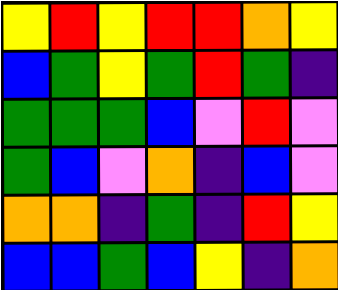[["yellow", "red", "yellow", "red", "red", "orange", "yellow"], ["blue", "green", "yellow", "green", "red", "green", "indigo"], ["green", "green", "green", "blue", "violet", "red", "violet"], ["green", "blue", "violet", "orange", "indigo", "blue", "violet"], ["orange", "orange", "indigo", "green", "indigo", "red", "yellow"], ["blue", "blue", "green", "blue", "yellow", "indigo", "orange"]]